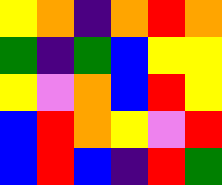[["yellow", "orange", "indigo", "orange", "red", "orange"], ["green", "indigo", "green", "blue", "yellow", "yellow"], ["yellow", "violet", "orange", "blue", "red", "yellow"], ["blue", "red", "orange", "yellow", "violet", "red"], ["blue", "red", "blue", "indigo", "red", "green"]]